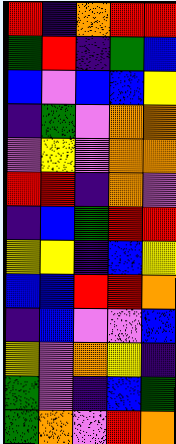[["red", "indigo", "orange", "red", "red"], ["green", "red", "indigo", "green", "blue"], ["blue", "violet", "blue", "blue", "yellow"], ["indigo", "green", "violet", "orange", "orange"], ["violet", "yellow", "violet", "orange", "orange"], ["red", "red", "indigo", "orange", "violet"], ["indigo", "blue", "green", "red", "red"], ["yellow", "yellow", "indigo", "blue", "yellow"], ["blue", "blue", "red", "red", "orange"], ["indigo", "blue", "violet", "violet", "blue"], ["yellow", "violet", "orange", "yellow", "indigo"], ["green", "violet", "indigo", "blue", "green"], ["green", "orange", "violet", "red", "orange"]]